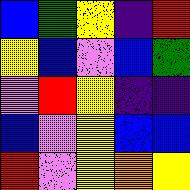[["blue", "green", "yellow", "indigo", "red"], ["yellow", "blue", "violet", "blue", "green"], ["violet", "red", "yellow", "indigo", "indigo"], ["blue", "violet", "yellow", "blue", "blue"], ["red", "violet", "yellow", "orange", "yellow"]]